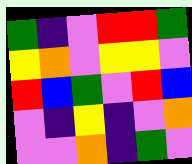[["green", "indigo", "violet", "red", "red", "green"], ["yellow", "orange", "violet", "yellow", "yellow", "violet"], ["red", "blue", "green", "violet", "red", "blue"], ["violet", "indigo", "yellow", "indigo", "violet", "orange"], ["violet", "violet", "orange", "indigo", "green", "violet"]]